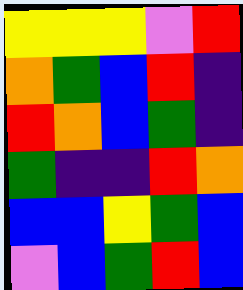[["yellow", "yellow", "yellow", "violet", "red"], ["orange", "green", "blue", "red", "indigo"], ["red", "orange", "blue", "green", "indigo"], ["green", "indigo", "indigo", "red", "orange"], ["blue", "blue", "yellow", "green", "blue"], ["violet", "blue", "green", "red", "blue"]]